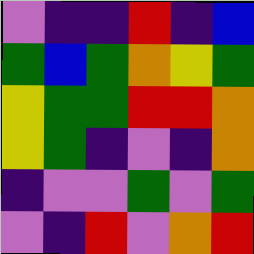[["violet", "indigo", "indigo", "red", "indigo", "blue"], ["green", "blue", "green", "orange", "yellow", "green"], ["yellow", "green", "green", "red", "red", "orange"], ["yellow", "green", "indigo", "violet", "indigo", "orange"], ["indigo", "violet", "violet", "green", "violet", "green"], ["violet", "indigo", "red", "violet", "orange", "red"]]